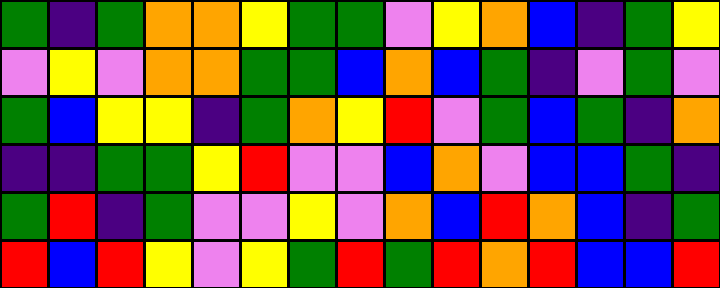[["green", "indigo", "green", "orange", "orange", "yellow", "green", "green", "violet", "yellow", "orange", "blue", "indigo", "green", "yellow"], ["violet", "yellow", "violet", "orange", "orange", "green", "green", "blue", "orange", "blue", "green", "indigo", "violet", "green", "violet"], ["green", "blue", "yellow", "yellow", "indigo", "green", "orange", "yellow", "red", "violet", "green", "blue", "green", "indigo", "orange"], ["indigo", "indigo", "green", "green", "yellow", "red", "violet", "violet", "blue", "orange", "violet", "blue", "blue", "green", "indigo"], ["green", "red", "indigo", "green", "violet", "violet", "yellow", "violet", "orange", "blue", "red", "orange", "blue", "indigo", "green"], ["red", "blue", "red", "yellow", "violet", "yellow", "green", "red", "green", "red", "orange", "red", "blue", "blue", "red"]]